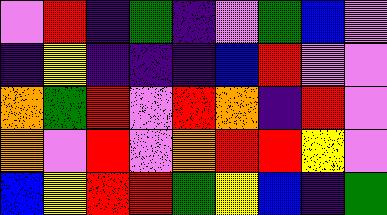[["violet", "red", "indigo", "green", "indigo", "violet", "green", "blue", "violet"], ["indigo", "yellow", "indigo", "indigo", "indigo", "blue", "red", "violet", "violet"], ["orange", "green", "red", "violet", "red", "orange", "indigo", "red", "violet"], ["orange", "violet", "red", "violet", "orange", "red", "red", "yellow", "violet"], ["blue", "yellow", "red", "red", "green", "yellow", "blue", "indigo", "green"]]